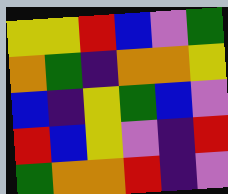[["yellow", "yellow", "red", "blue", "violet", "green"], ["orange", "green", "indigo", "orange", "orange", "yellow"], ["blue", "indigo", "yellow", "green", "blue", "violet"], ["red", "blue", "yellow", "violet", "indigo", "red"], ["green", "orange", "orange", "red", "indigo", "violet"]]